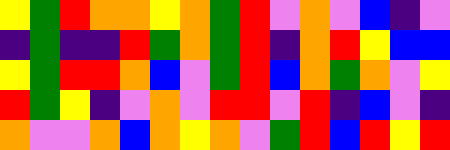[["yellow", "green", "red", "orange", "orange", "yellow", "orange", "green", "red", "violet", "orange", "violet", "blue", "indigo", "violet"], ["indigo", "green", "indigo", "indigo", "red", "green", "orange", "green", "red", "indigo", "orange", "red", "yellow", "blue", "blue"], ["yellow", "green", "red", "red", "orange", "blue", "violet", "green", "red", "blue", "orange", "green", "orange", "violet", "yellow"], ["red", "green", "yellow", "indigo", "violet", "orange", "violet", "red", "red", "violet", "red", "indigo", "blue", "violet", "indigo"], ["orange", "violet", "violet", "orange", "blue", "orange", "yellow", "orange", "violet", "green", "red", "blue", "red", "yellow", "red"]]